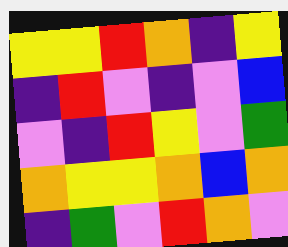[["yellow", "yellow", "red", "orange", "indigo", "yellow"], ["indigo", "red", "violet", "indigo", "violet", "blue"], ["violet", "indigo", "red", "yellow", "violet", "green"], ["orange", "yellow", "yellow", "orange", "blue", "orange"], ["indigo", "green", "violet", "red", "orange", "violet"]]